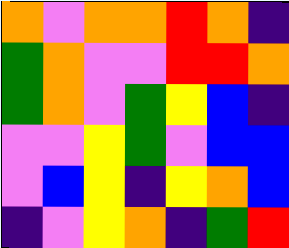[["orange", "violet", "orange", "orange", "red", "orange", "indigo"], ["green", "orange", "violet", "violet", "red", "red", "orange"], ["green", "orange", "violet", "green", "yellow", "blue", "indigo"], ["violet", "violet", "yellow", "green", "violet", "blue", "blue"], ["violet", "blue", "yellow", "indigo", "yellow", "orange", "blue"], ["indigo", "violet", "yellow", "orange", "indigo", "green", "red"]]